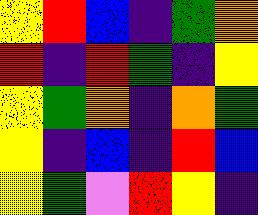[["yellow", "red", "blue", "indigo", "green", "orange"], ["red", "indigo", "red", "green", "indigo", "yellow"], ["yellow", "green", "orange", "indigo", "orange", "green"], ["yellow", "indigo", "blue", "indigo", "red", "blue"], ["yellow", "green", "violet", "red", "yellow", "indigo"]]